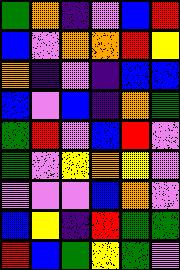[["green", "orange", "indigo", "violet", "blue", "red"], ["blue", "violet", "orange", "orange", "red", "yellow"], ["orange", "indigo", "violet", "indigo", "blue", "blue"], ["blue", "violet", "blue", "indigo", "orange", "green"], ["green", "red", "violet", "blue", "red", "violet"], ["green", "violet", "yellow", "orange", "yellow", "violet"], ["violet", "violet", "violet", "blue", "orange", "violet"], ["blue", "yellow", "indigo", "red", "green", "green"], ["red", "blue", "green", "yellow", "green", "violet"]]